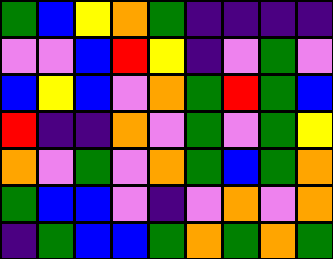[["green", "blue", "yellow", "orange", "green", "indigo", "indigo", "indigo", "indigo"], ["violet", "violet", "blue", "red", "yellow", "indigo", "violet", "green", "violet"], ["blue", "yellow", "blue", "violet", "orange", "green", "red", "green", "blue"], ["red", "indigo", "indigo", "orange", "violet", "green", "violet", "green", "yellow"], ["orange", "violet", "green", "violet", "orange", "green", "blue", "green", "orange"], ["green", "blue", "blue", "violet", "indigo", "violet", "orange", "violet", "orange"], ["indigo", "green", "blue", "blue", "green", "orange", "green", "orange", "green"]]